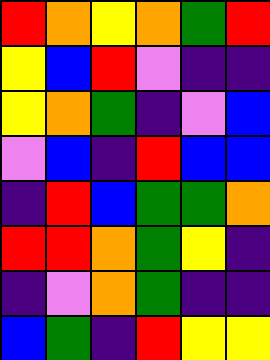[["red", "orange", "yellow", "orange", "green", "red"], ["yellow", "blue", "red", "violet", "indigo", "indigo"], ["yellow", "orange", "green", "indigo", "violet", "blue"], ["violet", "blue", "indigo", "red", "blue", "blue"], ["indigo", "red", "blue", "green", "green", "orange"], ["red", "red", "orange", "green", "yellow", "indigo"], ["indigo", "violet", "orange", "green", "indigo", "indigo"], ["blue", "green", "indigo", "red", "yellow", "yellow"]]